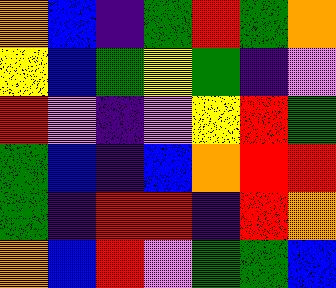[["orange", "blue", "indigo", "green", "red", "green", "orange"], ["yellow", "blue", "green", "yellow", "green", "indigo", "violet"], ["red", "violet", "indigo", "violet", "yellow", "red", "green"], ["green", "blue", "indigo", "blue", "orange", "red", "red"], ["green", "indigo", "red", "red", "indigo", "red", "orange"], ["orange", "blue", "red", "violet", "green", "green", "blue"]]